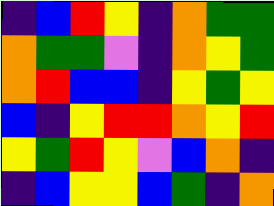[["indigo", "blue", "red", "yellow", "indigo", "orange", "green", "green"], ["orange", "green", "green", "violet", "indigo", "orange", "yellow", "green"], ["orange", "red", "blue", "blue", "indigo", "yellow", "green", "yellow"], ["blue", "indigo", "yellow", "red", "red", "orange", "yellow", "red"], ["yellow", "green", "red", "yellow", "violet", "blue", "orange", "indigo"], ["indigo", "blue", "yellow", "yellow", "blue", "green", "indigo", "orange"]]